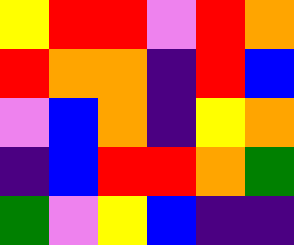[["yellow", "red", "red", "violet", "red", "orange"], ["red", "orange", "orange", "indigo", "red", "blue"], ["violet", "blue", "orange", "indigo", "yellow", "orange"], ["indigo", "blue", "red", "red", "orange", "green"], ["green", "violet", "yellow", "blue", "indigo", "indigo"]]